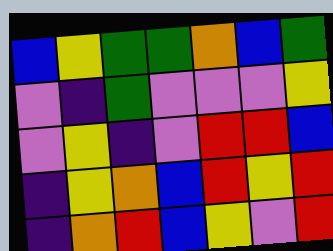[["blue", "yellow", "green", "green", "orange", "blue", "green"], ["violet", "indigo", "green", "violet", "violet", "violet", "yellow"], ["violet", "yellow", "indigo", "violet", "red", "red", "blue"], ["indigo", "yellow", "orange", "blue", "red", "yellow", "red"], ["indigo", "orange", "red", "blue", "yellow", "violet", "red"]]